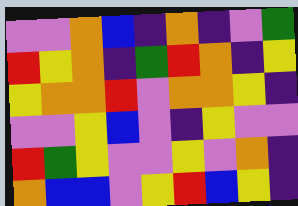[["violet", "violet", "orange", "blue", "indigo", "orange", "indigo", "violet", "green"], ["red", "yellow", "orange", "indigo", "green", "red", "orange", "indigo", "yellow"], ["yellow", "orange", "orange", "red", "violet", "orange", "orange", "yellow", "indigo"], ["violet", "violet", "yellow", "blue", "violet", "indigo", "yellow", "violet", "violet"], ["red", "green", "yellow", "violet", "violet", "yellow", "violet", "orange", "indigo"], ["orange", "blue", "blue", "violet", "yellow", "red", "blue", "yellow", "indigo"]]